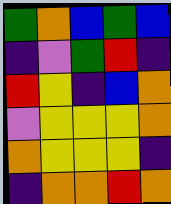[["green", "orange", "blue", "green", "blue"], ["indigo", "violet", "green", "red", "indigo"], ["red", "yellow", "indigo", "blue", "orange"], ["violet", "yellow", "yellow", "yellow", "orange"], ["orange", "yellow", "yellow", "yellow", "indigo"], ["indigo", "orange", "orange", "red", "orange"]]